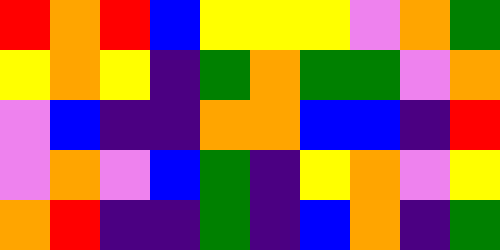[["red", "orange", "red", "blue", "yellow", "yellow", "yellow", "violet", "orange", "green"], ["yellow", "orange", "yellow", "indigo", "green", "orange", "green", "green", "violet", "orange"], ["violet", "blue", "indigo", "indigo", "orange", "orange", "blue", "blue", "indigo", "red"], ["violet", "orange", "violet", "blue", "green", "indigo", "yellow", "orange", "violet", "yellow"], ["orange", "red", "indigo", "indigo", "green", "indigo", "blue", "orange", "indigo", "green"]]